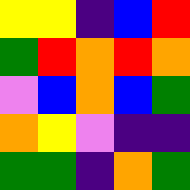[["yellow", "yellow", "indigo", "blue", "red"], ["green", "red", "orange", "red", "orange"], ["violet", "blue", "orange", "blue", "green"], ["orange", "yellow", "violet", "indigo", "indigo"], ["green", "green", "indigo", "orange", "green"]]